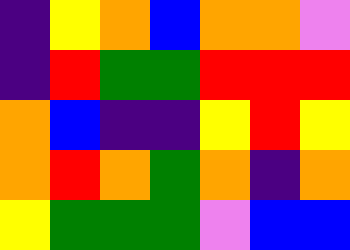[["indigo", "yellow", "orange", "blue", "orange", "orange", "violet"], ["indigo", "red", "green", "green", "red", "red", "red"], ["orange", "blue", "indigo", "indigo", "yellow", "red", "yellow"], ["orange", "red", "orange", "green", "orange", "indigo", "orange"], ["yellow", "green", "green", "green", "violet", "blue", "blue"]]